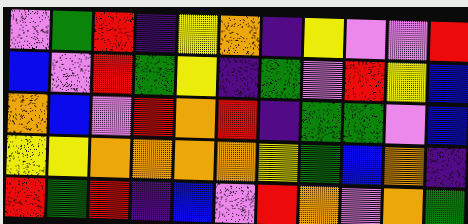[["violet", "green", "red", "indigo", "yellow", "orange", "indigo", "yellow", "violet", "violet", "red"], ["blue", "violet", "red", "green", "yellow", "indigo", "green", "violet", "red", "yellow", "blue"], ["orange", "blue", "violet", "red", "orange", "red", "indigo", "green", "green", "violet", "blue"], ["yellow", "yellow", "orange", "orange", "orange", "orange", "yellow", "green", "blue", "orange", "indigo"], ["red", "green", "red", "indigo", "blue", "violet", "red", "orange", "violet", "orange", "green"]]